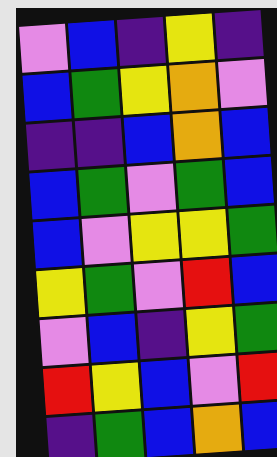[["violet", "blue", "indigo", "yellow", "indigo"], ["blue", "green", "yellow", "orange", "violet"], ["indigo", "indigo", "blue", "orange", "blue"], ["blue", "green", "violet", "green", "blue"], ["blue", "violet", "yellow", "yellow", "green"], ["yellow", "green", "violet", "red", "blue"], ["violet", "blue", "indigo", "yellow", "green"], ["red", "yellow", "blue", "violet", "red"], ["indigo", "green", "blue", "orange", "blue"]]